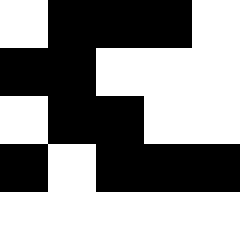[["white", "black", "black", "black", "white"], ["black", "black", "white", "white", "white"], ["white", "black", "black", "white", "white"], ["black", "white", "black", "black", "black"], ["white", "white", "white", "white", "white"]]